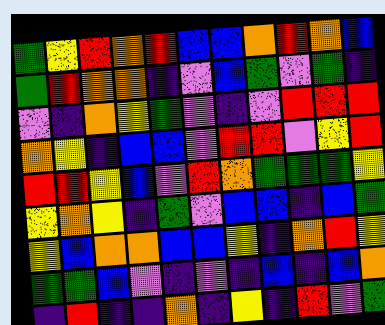[["green", "yellow", "red", "orange", "red", "blue", "blue", "orange", "red", "orange", "blue"], ["green", "red", "orange", "orange", "indigo", "violet", "blue", "green", "violet", "green", "indigo"], ["violet", "indigo", "orange", "yellow", "green", "violet", "indigo", "violet", "red", "red", "red"], ["orange", "yellow", "indigo", "blue", "blue", "violet", "red", "red", "violet", "yellow", "red"], ["red", "red", "yellow", "blue", "violet", "red", "orange", "green", "green", "green", "yellow"], ["yellow", "orange", "yellow", "indigo", "green", "violet", "blue", "blue", "indigo", "blue", "green"], ["yellow", "blue", "orange", "orange", "blue", "blue", "yellow", "indigo", "orange", "red", "yellow"], ["green", "green", "blue", "violet", "indigo", "violet", "indigo", "blue", "indigo", "blue", "orange"], ["indigo", "red", "indigo", "indigo", "orange", "indigo", "yellow", "indigo", "red", "violet", "green"]]